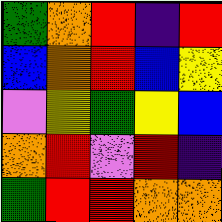[["green", "orange", "red", "indigo", "red"], ["blue", "orange", "red", "blue", "yellow"], ["violet", "yellow", "green", "yellow", "blue"], ["orange", "red", "violet", "red", "indigo"], ["green", "red", "red", "orange", "orange"]]